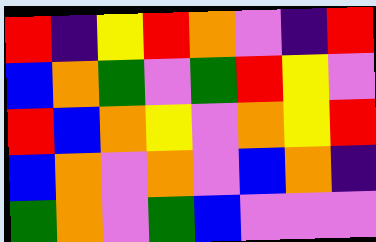[["red", "indigo", "yellow", "red", "orange", "violet", "indigo", "red"], ["blue", "orange", "green", "violet", "green", "red", "yellow", "violet"], ["red", "blue", "orange", "yellow", "violet", "orange", "yellow", "red"], ["blue", "orange", "violet", "orange", "violet", "blue", "orange", "indigo"], ["green", "orange", "violet", "green", "blue", "violet", "violet", "violet"]]